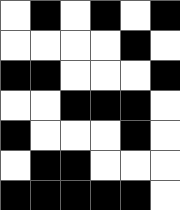[["white", "black", "white", "black", "white", "black"], ["white", "white", "white", "white", "black", "white"], ["black", "black", "white", "white", "white", "black"], ["white", "white", "black", "black", "black", "white"], ["black", "white", "white", "white", "black", "white"], ["white", "black", "black", "white", "white", "white"], ["black", "black", "black", "black", "black", "white"]]